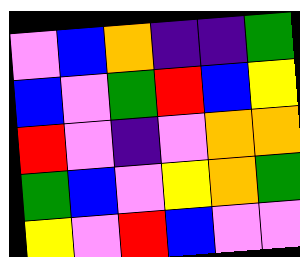[["violet", "blue", "orange", "indigo", "indigo", "green"], ["blue", "violet", "green", "red", "blue", "yellow"], ["red", "violet", "indigo", "violet", "orange", "orange"], ["green", "blue", "violet", "yellow", "orange", "green"], ["yellow", "violet", "red", "blue", "violet", "violet"]]